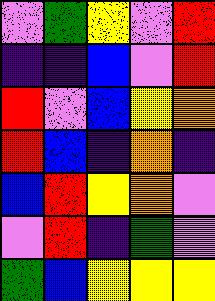[["violet", "green", "yellow", "violet", "red"], ["indigo", "indigo", "blue", "violet", "red"], ["red", "violet", "blue", "yellow", "orange"], ["red", "blue", "indigo", "orange", "indigo"], ["blue", "red", "yellow", "orange", "violet"], ["violet", "red", "indigo", "green", "violet"], ["green", "blue", "yellow", "yellow", "yellow"]]